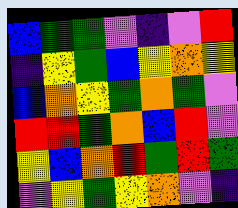[["blue", "green", "green", "violet", "indigo", "violet", "red"], ["indigo", "yellow", "green", "blue", "yellow", "orange", "yellow"], ["blue", "orange", "yellow", "green", "orange", "green", "violet"], ["red", "red", "green", "orange", "blue", "red", "violet"], ["yellow", "blue", "orange", "red", "green", "red", "green"], ["violet", "yellow", "green", "yellow", "orange", "violet", "indigo"]]